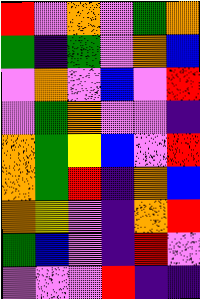[["red", "violet", "orange", "violet", "green", "orange"], ["green", "indigo", "green", "violet", "orange", "blue"], ["violet", "orange", "violet", "blue", "violet", "red"], ["violet", "green", "orange", "violet", "violet", "indigo"], ["orange", "green", "yellow", "blue", "violet", "red"], ["orange", "green", "red", "indigo", "orange", "blue"], ["orange", "yellow", "violet", "indigo", "orange", "red"], ["green", "blue", "violet", "indigo", "red", "violet"], ["violet", "violet", "violet", "red", "indigo", "indigo"]]